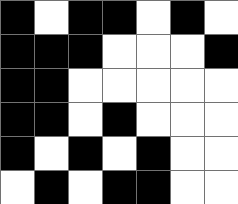[["black", "white", "black", "black", "white", "black", "white"], ["black", "black", "black", "white", "white", "white", "black"], ["black", "black", "white", "white", "white", "white", "white"], ["black", "black", "white", "black", "white", "white", "white"], ["black", "white", "black", "white", "black", "white", "white"], ["white", "black", "white", "black", "black", "white", "white"]]